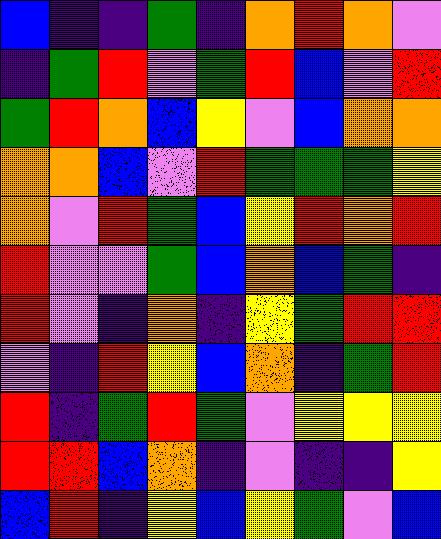[["blue", "indigo", "indigo", "green", "indigo", "orange", "red", "orange", "violet"], ["indigo", "green", "red", "violet", "green", "red", "blue", "violet", "red"], ["green", "red", "orange", "blue", "yellow", "violet", "blue", "orange", "orange"], ["orange", "orange", "blue", "violet", "red", "green", "green", "green", "yellow"], ["orange", "violet", "red", "green", "blue", "yellow", "red", "orange", "red"], ["red", "violet", "violet", "green", "blue", "orange", "blue", "green", "indigo"], ["red", "violet", "indigo", "orange", "indigo", "yellow", "green", "red", "red"], ["violet", "indigo", "red", "yellow", "blue", "orange", "indigo", "green", "red"], ["red", "indigo", "green", "red", "green", "violet", "yellow", "yellow", "yellow"], ["red", "red", "blue", "orange", "indigo", "violet", "indigo", "indigo", "yellow"], ["blue", "red", "indigo", "yellow", "blue", "yellow", "green", "violet", "blue"]]